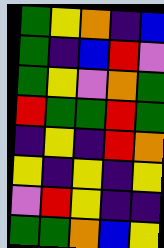[["green", "yellow", "orange", "indigo", "blue"], ["green", "indigo", "blue", "red", "violet"], ["green", "yellow", "violet", "orange", "green"], ["red", "green", "green", "red", "green"], ["indigo", "yellow", "indigo", "red", "orange"], ["yellow", "indigo", "yellow", "indigo", "yellow"], ["violet", "red", "yellow", "indigo", "indigo"], ["green", "green", "orange", "blue", "yellow"]]